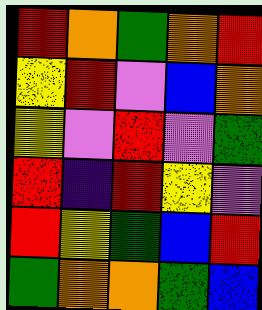[["red", "orange", "green", "orange", "red"], ["yellow", "red", "violet", "blue", "orange"], ["yellow", "violet", "red", "violet", "green"], ["red", "indigo", "red", "yellow", "violet"], ["red", "yellow", "green", "blue", "red"], ["green", "orange", "orange", "green", "blue"]]